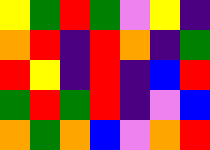[["yellow", "green", "red", "green", "violet", "yellow", "indigo"], ["orange", "red", "indigo", "red", "orange", "indigo", "green"], ["red", "yellow", "indigo", "red", "indigo", "blue", "red"], ["green", "red", "green", "red", "indigo", "violet", "blue"], ["orange", "green", "orange", "blue", "violet", "orange", "red"]]